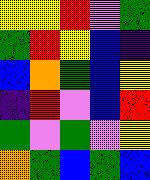[["yellow", "yellow", "red", "violet", "green"], ["green", "red", "yellow", "blue", "indigo"], ["blue", "orange", "green", "blue", "yellow"], ["indigo", "red", "violet", "blue", "red"], ["green", "violet", "green", "violet", "yellow"], ["orange", "green", "blue", "green", "blue"]]